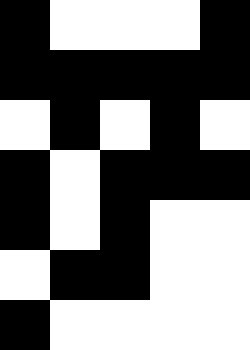[["black", "white", "white", "white", "black"], ["black", "black", "black", "black", "black"], ["white", "black", "white", "black", "white"], ["black", "white", "black", "black", "black"], ["black", "white", "black", "white", "white"], ["white", "black", "black", "white", "white"], ["black", "white", "white", "white", "white"]]